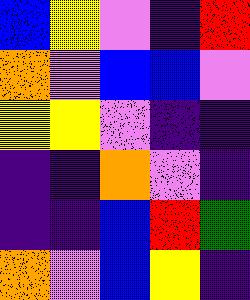[["blue", "yellow", "violet", "indigo", "red"], ["orange", "violet", "blue", "blue", "violet"], ["yellow", "yellow", "violet", "indigo", "indigo"], ["indigo", "indigo", "orange", "violet", "indigo"], ["indigo", "indigo", "blue", "red", "green"], ["orange", "violet", "blue", "yellow", "indigo"]]